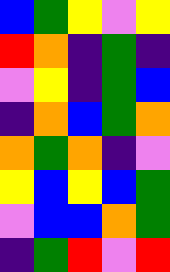[["blue", "green", "yellow", "violet", "yellow"], ["red", "orange", "indigo", "green", "indigo"], ["violet", "yellow", "indigo", "green", "blue"], ["indigo", "orange", "blue", "green", "orange"], ["orange", "green", "orange", "indigo", "violet"], ["yellow", "blue", "yellow", "blue", "green"], ["violet", "blue", "blue", "orange", "green"], ["indigo", "green", "red", "violet", "red"]]